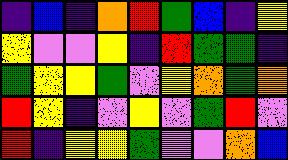[["indigo", "blue", "indigo", "orange", "red", "green", "blue", "indigo", "yellow"], ["yellow", "violet", "violet", "yellow", "indigo", "red", "green", "green", "indigo"], ["green", "yellow", "yellow", "green", "violet", "yellow", "orange", "green", "orange"], ["red", "yellow", "indigo", "violet", "yellow", "violet", "green", "red", "violet"], ["red", "indigo", "yellow", "yellow", "green", "violet", "violet", "orange", "blue"]]